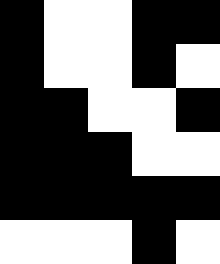[["black", "white", "white", "black", "black"], ["black", "white", "white", "black", "white"], ["black", "black", "white", "white", "black"], ["black", "black", "black", "white", "white"], ["black", "black", "black", "black", "black"], ["white", "white", "white", "black", "white"]]